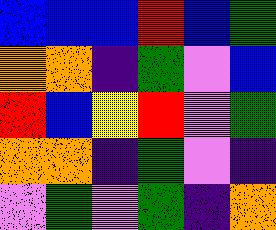[["blue", "blue", "blue", "red", "blue", "green"], ["orange", "orange", "indigo", "green", "violet", "blue"], ["red", "blue", "yellow", "red", "violet", "green"], ["orange", "orange", "indigo", "green", "violet", "indigo"], ["violet", "green", "violet", "green", "indigo", "orange"]]